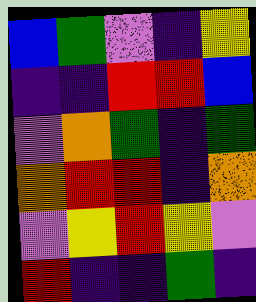[["blue", "green", "violet", "indigo", "yellow"], ["indigo", "indigo", "red", "red", "blue"], ["violet", "orange", "green", "indigo", "green"], ["orange", "red", "red", "indigo", "orange"], ["violet", "yellow", "red", "yellow", "violet"], ["red", "indigo", "indigo", "green", "indigo"]]